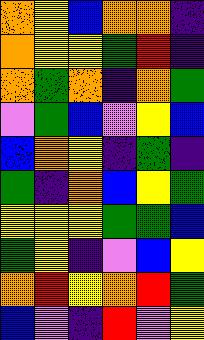[["orange", "yellow", "blue", "orange", "orange", "indigo"], ["orange", "yellow", "yellow", "green", "red", "indigo"], ["orange", "green", "orange", "indigo", "orange", "green"], ["violet", "green", "blue", "violet", "yellow", "blue"], ["blue", "orange", "yellow", "indigo", "green", "indigo"], ["green", "indigo", "orange", "blue", "yellow", "green"], ["yellow", "yellow", "yellow", "green", "green", "blue"], ["green", "yellow", "indigo", "violet", "blue", "yellow"], ["orange", "red", "yellow", "orange", "red", "green"], ["blue", "violet", "indigo", "red", "violet", "yellow"]]